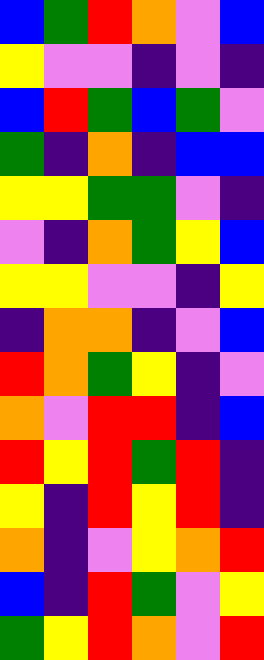[["blue", "green", "red", "orange", "violet", "blue"], ["yellow", "violet", "violet", "indigo", "violet", "indigo"], ["blue", "red", "green", "blue", "green", "violet"], ["green", "indigo", "orange", "indigo", "blue", "blue"], ["yellow", "yellow", "green", "green", "violet", "indigo"], ["violet", "indigo", "orange", "green", "yellow", "blue"], ["yellow", "yellow", "violet", "violet", "indigo", "yellow"], ["indigo", "orange", "orange", "indigo", "violet", "blue"], ["red", "orange", "green", "yellow", "indigo", "violet"], ["orange", "violet", "red", "red", "indigo", "blue"], ["red", "yellow", "red", "green", "red", "indigo"], ["yellow", "indigo", "red", "yellow", "red", "indigo"], ["orange", "indigo", "violet", "yellow", "orange", "red"], ["blue", "indigo", "red", "green", "violet", "yellow"], ["green", "yellow", "red", "orange", "violet", "red"]]